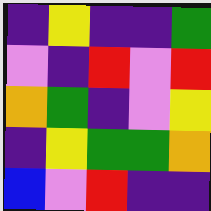[["indigo", "yellow", "indigo", "indigo", "green"], ["violet", "indigo", "red", "violet", "red"], ["orange", "green", "indigo", "violet", "yellow"], ["indigo", "yellow", "green", "green", "orange"], ["blue", "violet", "red", "indigo", "indigo"]]